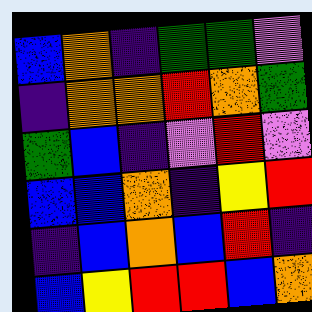[["blue", "orange", "indigo", "green", "green", "violet"], ["indigo", "orange", "orange", "red", "orange", "green"], ["green", "blue", "indigo", "violet", "red", "violet"], ["blue", "blue", "orange", "indigo", "yellow", "red"], ["indigo", "blue", "orange", "blue", "red", "indigo"], ["blue", "yellow", "red", "red", "blue", "orange"]]